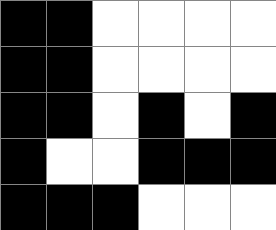[["black", "black", "white", "white", "white", "white"], ["black", "black", "white", "white", "white", "white"], ["black", "black", "white", "black", "white", "black"], ["black", "white", "white", "black", "black", "black"], ["black", "black", "black", "white", "white", "white"]]